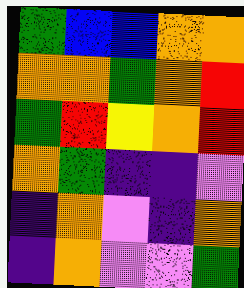[["green", "blue", "blue", "orange", "orange"], ["orange", "orange", "green", "orange", "red"], ["green", "red", "yellow", "orange", "red"], ["orange", "green", "indigo", "indigo", "violet"], ["indigo", "orange", "violet", "indigo", "orange"], ["indigo", "orange", "violet", "violet", "green"]]